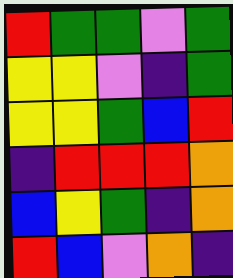[["red", "green", "green", "violet", "green"], ["yellow", "yellow", "violet", "indigo", "green"], ["yellow", "yellow", "green", "blue", "red"], ["indigo", "red", "red", "red", "orange"], ["blue", "yellow", "green", "indigo", "orange"], ["red", "blue", "violet", "orange", "indigo"]]